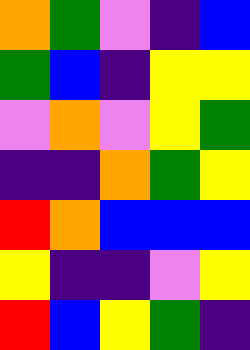[["orange", "green", "violet", "indigo", "blue"], ["green", "blue", "indigo", "yellow", "yellow"], ["violet", "orange", "violet", "yellow", "green"], ["indigo", "indigo", "orange", "green", "yellow"], ["red", "orange", "blue", "blue", "blue"], ["yellow", "indigo", "indigo", "violet", "yellow"], ["red", "blue", "yellow", "green", "indigo"]]